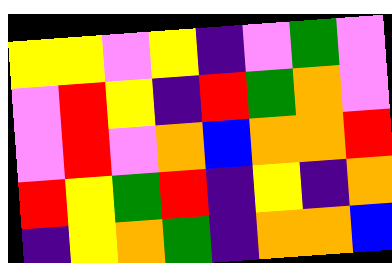[["yellow", "yellow", "violet", "yellow", "indigo", "violet", "green", "violet"], ["violet", "red", "yellow", "indigo", "red", "green", "orange", "violet"], ["violet", "red", "violet", "orange", "blue", "orange", "orange", "red"], ["red", "yellow", "green", "red", "indigo", "yellow", "indigo", "orange"], ["indigo", "yellow", "orange", "green", "indigo", "orange", "orange", "blue"]]